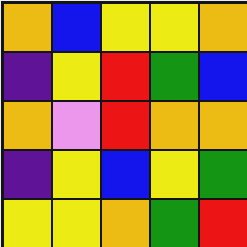[["orange", "blue", "yellow", "yellow", "orange"], ["indigo", "yellow", "red", "green", "blue"], ["orange", "violet", "red", "orange", "orange"], ["indigo", "yellow", "blue", "yellow", "green"], ["yellow", "yellow", "orange", "green", "red"]]